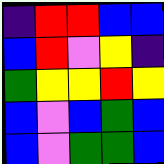[["indigo", "red", "red", "blue", "blue"], ["blue", "red", "violet", "yellow", "indigo"], ["green", "yellow", "yellow", "red", "yellow"], ["blue", "violet", "blue", "green", "blue"], ["blue", "violet", "green", "green", "blue"]]